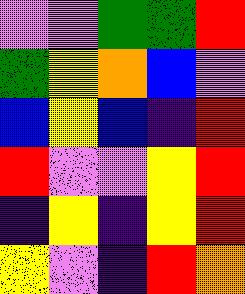[["violet", "violet", "green", "green", "red"], ["green", "yellow", "orange", "blue", "violet"], ["blue", "yellow", "blue", "indigo", "red"], ["red", "violet", "violet", "yellow", "red"], ["indigo", "yellow", "indigo", "yellow", "red"], ["yellow", "violet", "indigo", "red", "orange"]]